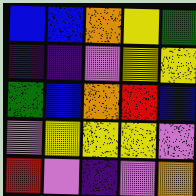[["blue", "blue", "orange", "yellow", "green"], ["indigo", "indigo", "violet", "yellow", "yellow"], ["green", "blue", "orange", "red", "blue"], ["violet", "yellow", "yellow", "yellow", "violet"], ["red", "violet", "indigo", "violet", "orange"]]